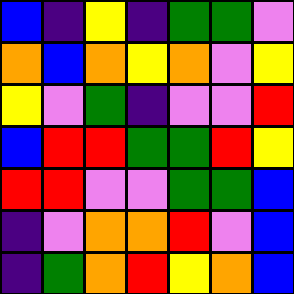[["blue", "indigo", "yellow", "indigo", "green", "green", "violet"], ["orange", "blue", "orange", "yellow", "orange", "violet", "yellow"], ["yellow", "violet", "green", "indigo", "violet", "violet", "red"], ["blue", "red", "red", "green", "green", "red", "yellow"], ["red", "red", "violet", "violet", "green", "green", "blue"], ["indigo", "violet", "orange", "orange", "red", "violet", "blue"], ["indigo", "green", "orange", "red", "yellow", "orange", "blue"]]